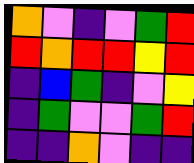[["orange", "violet", "indigo", "violet", "green", "red"], ["red", "orange", "red", "red", "yellow", "red"], ["indigo", "blue", "green", "indigo", "violet", "yellow"], ["indigo", "green", "violet", "violet", "green", "red"], ["indigo", "indigo", "orange", "violet", "indigo", "indigo"]]